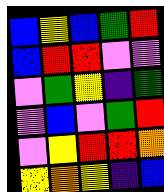[["blue", "yellow", "blue", "green", "red"], ["blue", "red", "red", "violet", "violet"], ["violet", "green", "yellow", "indigo", "green"], ["violet", "blue", "violet", "green", "red"], ["violet", "yellow", "red", "red", "orange"], ["yellow", "orange", "yellow", "indigo", "blue"]]